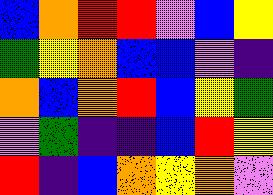[["blue", "orange", "red", "red", "violet", "blue", "yellow"], ["green", "yellow", "orange", "blue", "blue", "violet", "indigo"], ["orange", "blue", "orange", "red", "blue", "yellow", "green"], ["violet", "green", "indigo", "indigo", "blue", "red", "yellow"], ["red", "indigo", "blue", "orange", "yellow", "orange", "violet"]]